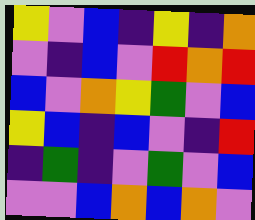[["yellow", "violet", "blue", "indigo", "yellow", "indigo", "orange"], ["violet", "indigo", "blue", "violet", "red", "orange", "red"], ["blue", "violet", "orange", "yellow", "green", "violet", "blue"], ["yellow", "blue", "indigo", "blue", "violet", "indigo", "red"], ["indigo", "green", "indigo", "violet", "green", "violet", "blue"], ["violet", "violet", "blue", "orange", "blue", "orange", "violet"]]